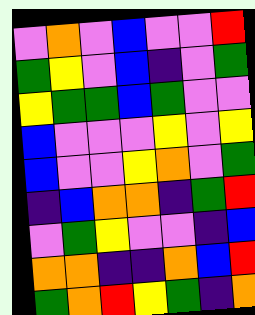[["violet", "orange", "violet", "blue", "violet", "violet", "red"], ["green", "yellow", "violet", "blue", "indigo", "violet", "green"], ["yellow", "green", "green", "blue", "green", "violet", "violet"], ["blue", "violet", "violet", "violet", "yellow", "violet", "yellow"], ["blue", "violet", "violet", "yellow", "orange", "violet", "green"], ["indigo", "blue", "orange", "orange", "indigo", "green", "red"], ["violet", "green", "yellow", "violet", "violet", "indigo", "blue"], ["orange", "orange", "indigo", "indigo", "orange", "blue", "red"], ["green", "orange", "red", "yellow", "green", "indigo", "orange"]]